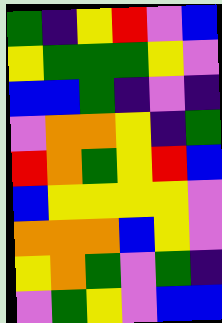[["green", "indigo", "yellow", "red", "violet", "blue"], ["yellow", "green", "green", "green", "yellow", "violet"], ["blue", "blue", "green", "indigo", "violet", "indigo"], ["violet", "orange", "orange", "yellow", "indigo", "green"], ["red", "orange", "green", "yellow", "red", "blue"], ["blue", "yellow", "yellow", "yellow", "yellow", "violet"], ["orange", "orange", "orange", "blue", "yellow", "violet"], ["yellow", "orange", "green", "violet", "green", "indigo"], ["violet", "green", "yellow", "violet", "blue", "blue"]]